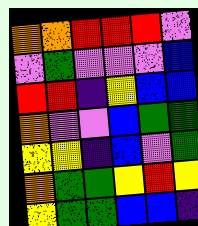[["orange", "orange", "red", "red", "red", "violet"], ["violet", "green", "violet", "violet", "violet", "blue"], ["red", "red", "indigo", "yellow", "blue", "blue"], ["orange", "violet", "violet", "blue", "green", "green"], ["yellow", "yellow", "indigo", "blue", "violet", "green"], ["orange", "green", "green", "yellow", "red", "yellow"], ["yellow", "green", "green", "blue", "blue", "indigo"]]